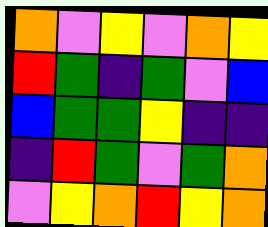[["orange", "violet", "yellow", "violet", "orange", "yellow"], ["red", "green", "indigo", "green", "violet", "blue"], ["blue", "green", "green", "yellow", "indigo", "indigo"], ["indigo", "red", "green", "violet", "green", "orange"], ["violet", "yellow", "orange", "red", "yellow", "orange"]]